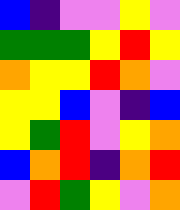[["blue", "indigo", "violet", "violet", "yellow", "violet"], ["green", "green", "green", "yellow", "red", "yellow"], ["orange", "yellow", "yellow", "red", "orange", "violet"], ["yellow", "yellow", "blue", "violet", "indigo", "blue"], ["yellow", "green", "red", "violet", "yellow", "orange"], ["blue", "orange", "red", "indigo", "orange", "red"], ["violet", "red", "green", "yellow", "violet", "orange"]]